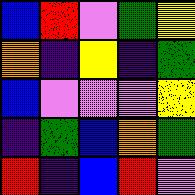[["blue", "red", "violet", "green", "yellow"], ["orange", "indigo", "yellow", "indigo", "green"], ["blue", "violet", "violet", "violet", "yellow"], ["indigo", "green", "blue", "orange", "green"], ["red", "indigo", "blue", "red", "violet"]]